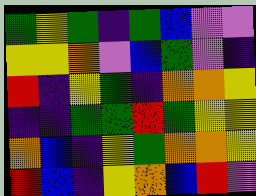[["green", "yellow", "green", "indigo", "green", "blue", "violet", "violet"], ["yellow", "yellow", "orange", "violet", "blue", "green", "violet", "indigo"], ["red", "indigo", "yellow", "green", "indigo", "orange", "orange", "yellow"], ["indigo", "indigo", "green", "green", "red", "green", "yellow", "yellow"], ["orange", "blue", "indigo", "yellow", "green", "orange", "orange", "yellow"], ["red", "blue", "indigo", "yellow", "orange", "blue", "red", "violet"]]